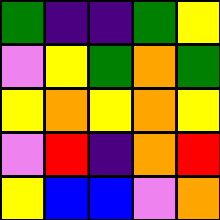[["green", "indigo", "indigo", "green", "yellow"], ["violet", "yellow", "green", "orange", "green"], ["yellow", "orange", "yellow", "orange", "yellow"], ["violet", "red", "indigo", "orange", "red"], ["yellow", "blue", "blue", "violet", "orange"]]